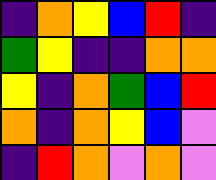[["indigo", "orange", "yellow", "blue", "red", "indigo"], ["green", "yellow", "indigo", "indigo", "orange", "orange"], ["yellow", "indigo", "orange", "green", "blue", "red"], ["orange", "indigo", "orange", "yellow", "blue", "violet"], ["indigo", "red", "orange", "violet", "orange", "violet"]]